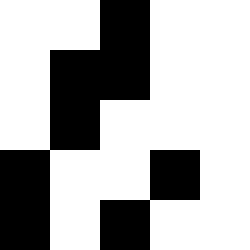[["white", "white", "black", "white", "white"], ["white", "black", "black", "white", "white"], ["white", "black", "white", "white", "white"], ["black", "white", "white", "black", "white"], ["black", "white", "black", "white", "white"]]